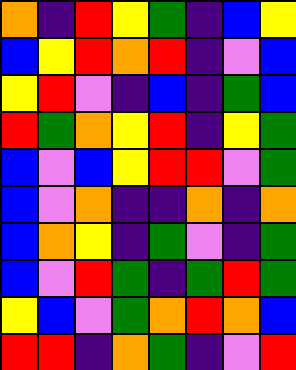[["orange", "indigo", "red", "yellow", "green", "indigo", "blue", "yellow"], ["blue", "yellow", "red", "orange", "red", "indigo", "violet", "blue"], ["yellow", "red", "violet", "indigo", "blue", "indigo", "green", "blue"], ["red", "green", "orange", "yellow", "red", "indigo", "yellow", "green"], ["blue", "violet", "blue", "yellow", "red", "red", "violet", "green"], ["blue", "violet", "orange", "indigo", "indigo", "orange", "indigo", "orange"], ["blue", "orange", "yellow", "indigo", "green", "violet", "indigo", "green"], ["blue", "violet", "red", "green", "indigo", "green", "red", "green"], ["yellow", "blue", "violet", "green", "orange", "red", "orange", "blue"], ["red", "red", "indigo", "orange", "green", "indigo", "violet", "red"]]